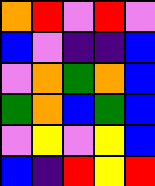[["orange", "red", "violet", "red", "violet"], ["blue", "violet", "indigo", "indigo", "blue"], ["violet", "orange", "green", "orange", "blue"], ["green", "orange", "blue", "green", "blue"], ["violet", "yellow", "violet", "yellow", "blue"], ["blue", "indigo", "red", "yellow", "red"]]